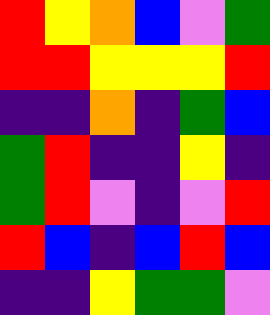[["red", "yellow", "orange", "blue", "violet", "green"], ["red", "red", "yellow", "yellow", "yellow", "red"], ["indigo", "indigo", "orange", "indigo", "green", "blue"], ["green", "red", "indigo", "indigo", "yellow", "indigo"], ["green", "red", "violet", "indigo", "violet", "red"], ["red", "blue", "indigo", "blue", "red", "blue"], ["indigo", "indigo", "yellow", "green", "green", "violet"]]